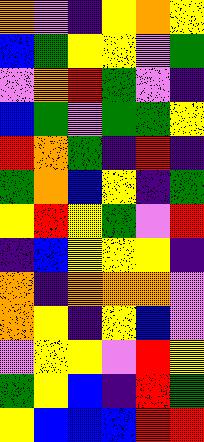[["orange", "violet", "indigo", "yellow", "orange", "yellow"], ["blue", "green", "yellow", "yellow", "violet", "green"], ["violet", "orange", "red", "green", "violet", "indigo"], ["blue", "green", "violet", "green", "green", "yellow"], ["red", "orange", "green", "indigo", "red", "indigo"], ["green", "orange", "blue", "yellow", "indigo", "green"], ["yellow", "red", "yellow", "green", "violet", "red"], ["indigo", "blue", "yellow", "yellow", "yellow", "indigo"], ["orange", "indigo", "orange", "orange", "orange", "violet"], ["orange", "yellow", "indigo", "yellow", "blue", "violet"], ["violet", "yellow", "yellow", "violet", "red", "yellow"], ["green", "yellow", "blue", "indigo", "red", "green"], ["yellow", "blue", "blue", "blue", "red", "red"]]